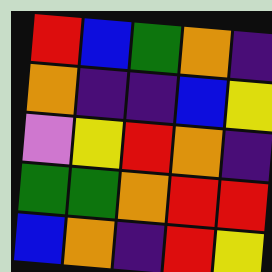[["red", "blue", "green", "orange", "indigo"], ["orange", "indigo", "indigo", "blue", "yellow"], ["violet", "yellow", "red", "orange", "indigo"], ["green", "green", "orange", "red", "red"], ["blue", "orange", "indigo", "red", "yellow"]]